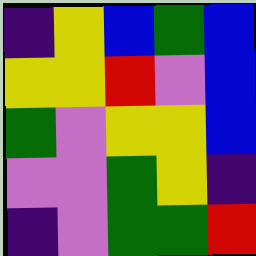[["indigo", "yellow", "blue", "green", "blue"], ["yellow", "yellow", "red", "violet", "blue"], ["green", "violet", "yellow", "yellow", "blue"], ["violet", "violet", "green", "yellow", "indigo"], ["indigo", "violet", "green", "green", "red"]]